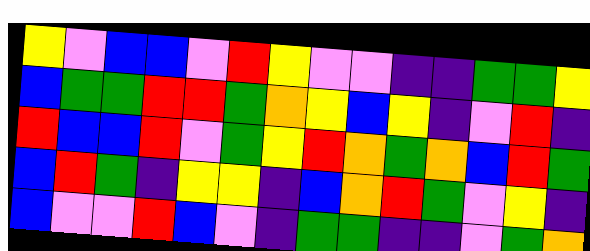[["yellow", "violet", "blue", "blue", "violet", "red", "yellow", "violet", "violet", "indigo", "indigo", "green", "green", "yellow"], ["blue", "green", "green", "red", "red", "green", "orange", "yellow", "blue", "yellow", "indigo", "violet", "red", "indigo"], ["red", "blue", "blue", "red", "violet", "green", "yellow", "red", "orange", "green", "orange", "blue", "red", "green"], ["blue", "red", "green", "indigo", "yellow", "yellow", "indigo", "blue", "orange", "red", "green", "violet", "yellow", "indigo"], ["blue", "violet", "violet", "red", "blue", "violet", "indigo", "green", "green", "indigo", "indigo", "violet", "green", "orange"]]